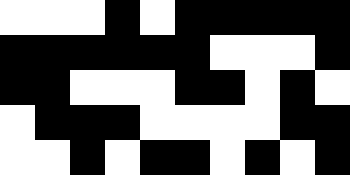[["white", "white", "white", "black", "white", "black", "black", "black", "black", "black"], ["black", "black", "black", "black", "black", "black", "white", "white", "white", "black"], ["black", "black", "white", "white", "white", "black", "black", "white", "black", "white"], ["white", "black", "black", "black", "white", "white", "white", "white", "black", "black"], ["white", "white", "black", "white", "black", "black", "white", "black", "white", "black"]]